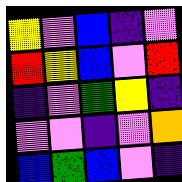[["yellow", "violet", "blue", "indigo", "violet"], ["red", "yellow", "blue", "violet", "red"], ["indigo", "violet", "green", "yellow", "indigo"], ["violet", "violet", "indigo", "violet", "orange"], ["blue", "green", "blue", "violet", "indigo"]]